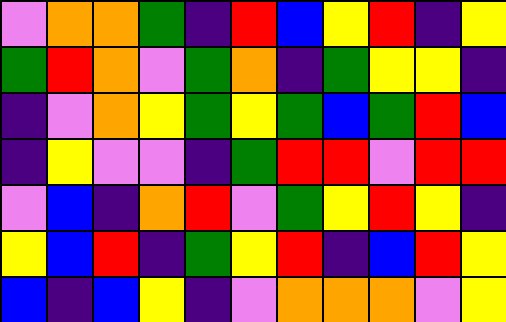[["violet", "orange", "orange", "green", "indigo", "red", "blue", "yellow", "red", "indigo", "yellow"], ["green", "red", "orange", "violet", "green", "orange", "indigo", "green", "yellow", "yellow", "indigo"], ["indigo", "violet", "orange", "yellow", "green", "yellow", "green", "blue", "green", "red", "blue"], ["indigo", "yellow", "violet", "violet", "indigo", "green", "red", "red", "violet", "red", "red"], ["violet", "blue", "indigo", "orange", "red", "violet", "green", "yellow", "red", "yellow", "indigo"], ["yellow", "blue", "red", "indigo", "green", "yellow", "red", "indigo", "blue", "red", "yellow"], ["blue", "indigo", "blue", "yellow", "indigo", "violet", "orange", "orange", "orange", "violet", "yellow"]]